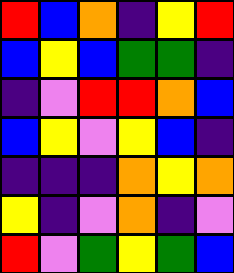[["red", "blue", "orange", "indigo", "yellow", "red"], ["blue", "yellow", "blue", "green", "green", "indigo"], ["indigo", "violet", "red", "red", "orange", "blue"], ["blue", "yellow", "violet", "yellow", "blue", "indigo"], ["indigo", "indigo", "indigo", "orange", "yellow", "orange"], ["yellow", "indigo", "violet", "orange", "indigo", "violet"], ["red", "violet", "green", "yellow", "green", "blue"]]